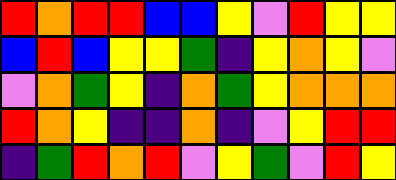[["red", "orange", "red", "red", "blue", "blue", "yellow", "violet", "red", "yellow", "yellow"], ["blue", "red", "blue", "yellow", "yellow", "green", "indigo", "yellow", "orange", "yellow", "violet"], ["violet", "orange", "green", "yellow", "indigo", "orange", "green", "yellow", "orange", "orange", "orange"], ["red", "orange", "yellow", "indigo", "indigo", "orange", "indigo", "violet", "yellow", "red", "red"], ["indigo", "green", "red", "orange", "red", "violet", "yellow", "green", "violet", "red", "yellow"]]